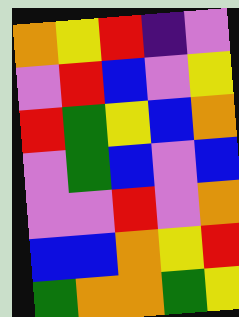[["orange", "yellow", "red", "indigo", "violet"], ["violet", "red", "blue", "violet", "yellow"], ["red", "green", "yellow", "blue", "orange"], ["violet", "green", "blue", "violet", "blue"], ["violet", "violet", "red", "violet", "orange"], ["blue", "blue", "orange", "yellow", "red"], ["green", "orange", "orange", "green", "yellow"]]